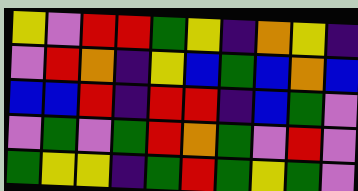[["yellow", "violet", "red", "red", "green", "yellow", "indigo", "orange", "yellow", "indigo"], ["violet", "red", "orange", "indigo", "yellow", "blue", "green", "blue", "orange", "blue"], ["blue", "blue", "red", "indigo", "red", "red", "indigo", "blue", "green", "violet"], ["violet", "green", "violet", "green", "red", "orange", "green", "violet", "red", "violet"], ["green", "yellow", "yellow", "indigo", "green", "red", "green", "yellow", "green", "violet"]]